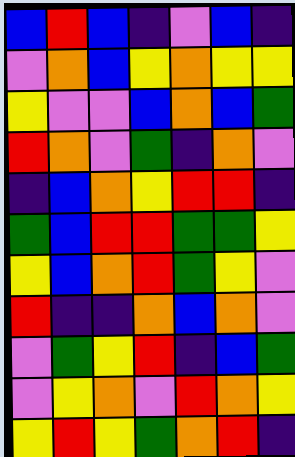[["blue", "red", "blue", "indigo", "violet", "blue", "indigo"], ["violet", "orange", "blue", "yellow", "orange", "yellow", "yellow"], ["yellow", "violet", "violet", "blue", "orange", "blue", "green"], ["red", "orange", "violet", "green", "indigo", "orange", "violet"], ["indigo", "blue", "orange", "yellow", "red", "red", "indigo"], ["green", "blue", "red", "red", "green", "green", "yellow"], ["yellow", "blue", "orange", "red", "green", "yellow", "violet"], ["red", "indigo", "indigo", "orange", "blue", "orange", "violet"], ["violet", "green", "yellow", "red", "indigo", "blue", "green"], ["violet", "yellow", "orange", "violet", "red", "orange", "yellow"], ["yellow", "red", "yellow", "green", "orange", "red", "indigo"]]